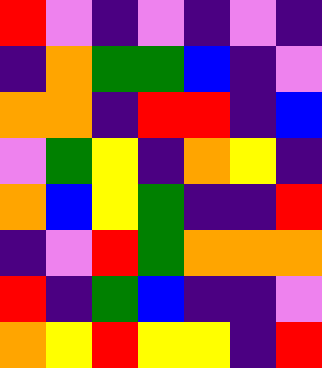[["red", "violet", "indigo", "violet", "indigo", "violet", "indigo"], ["indigo", "orange", "green", "green", "blue", "indigo", "violet"], ["orange", "orange", "indigo", "red", "red", "indigo", "blue"], ["violet", "green", "yellow", "indigo", "orange", "yellow", "indigo"], ["orange", "blue", "yellow", "green", "indigo", "indigo", "red"], ["indigo", "violet", "red", "green", "orange", "orange", "orange"], ["red", "indigo", "green", "blue", "indigo", "indigo", "violet"], ["orange", "yellow", "red", "yellow", "yellow", "indigo", "red"]]